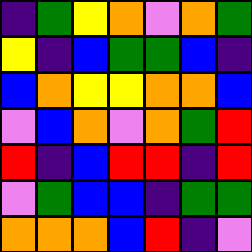[["indigo", "green", "yellow", "orange", "violet", "orange", "green"], ["yellow", "indigo", "blue", "green", "green", "blue", "indigo"], ["blue", "orange", "yellow", "yellow", "orange", "orange", "blue"], ["violet", "blue", "orange", "violet", "orange", "green", "red"], ["red", "indigo", "blue", "red", "red", "indigo", "red"], ["violet", "green", "blue", "blue", "indigo", "green", "green"], ["orange", "orange", "orange", "blue", "red", "indigo", "violet"]]